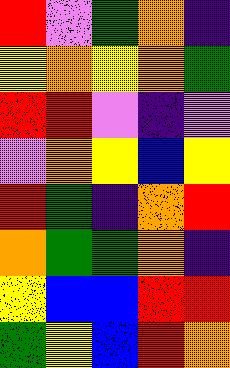[["red", "violet", "green", "orange", "indigo"], ["yellow", "orange", "yellow", "orange", "green"], ["red", "red", "violet", "indigo", "violet"], ["violet", "orange", "yellow", "blue", "yellow"], ["red", "green", "indigo", "orange", "red"], ["orange", "green", "green", "orange", "indigo"], ["yellow", "blue", "blue", "red", "red"], ["green", "yellow", "blue", "red", "orange"]]